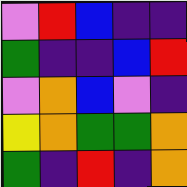[["violet", "red", "blue", "indigo", "indigo"], ["green", "indigo", "indigo", "blue", "red"], ["violet", "orange", "blue", "violet", "indigo"], ["yellow", "orange", "green", "green", "orange"], ["green", "indigo", "red", "indigo", "orange"]]